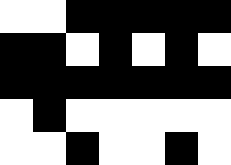[["white", "white", "black", "black", "black", "black", "black"], ["black", "black", "white", "black", "white", "black", "white"], ["black", "black", "black", "black", "black", "black", "black"], ["white", "black", "white", "white", "white", "white", "white"], ["white", "white", "black", "white", "white", "black", "white"]]